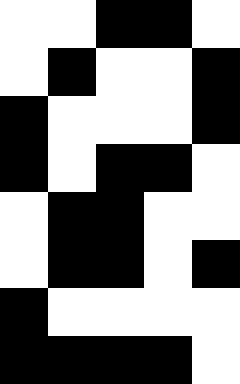[["white", "white", "black", "black", "white"], ["white", "black", "white", "white", "black"], ["black", "white", "white", "white", "black"], ["black", "white", "black", "black", "white"], ["white", "black", "black", "white", "white"], ["white", "black", "black", "white", "black"], ["black", "white", "white", "white", "white"], ["black", "black", "black", "black", "white"]]